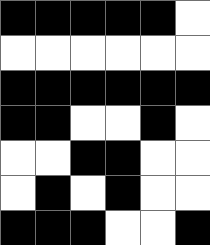[["black", "black", "black", "black", "black", "white"], ["white", "white", "white", "white", "white", "white"], ["black", "black", "black", "black", "black", "black"], ["black", "black", "white", "white", "black", "white"], ["white", "white", "black", "black", "white", "white"], ["white", "black", "white", "black", "white", "white"], ["black", "black", "black", "white", "white", "black"]]